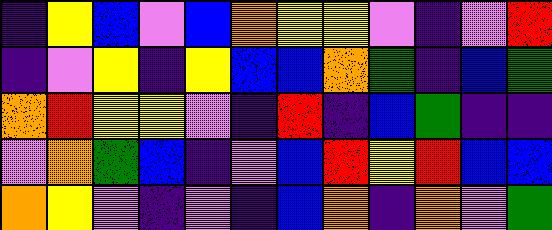[["indigo", "yellow", "blue", "violet", "blue", "orange", "yellow", "yellow", "violet", "indigo", "violet", "red"], ["indigo", "violet", "yellow", "indigo", "yellow", "blue", "blue", "orange", "green", "indigo", "blue", "green"], ["orange", "red", "yellow", "yellow", "violet", "indigo", "red", "indigo", "blue", "green", "indigo", "indigo"], ["violet", "orange", "green", "blue", "indigo", "violet", "blue", "red", "yellow", "red", "blue", "blue"], ["orange", "yellow", "violet", "indigo", "violet", "indigo", "blue", "orange", "indigo", "orange", "violet", "green"]]